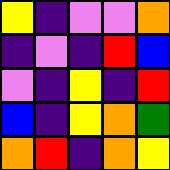[["yellow", "indigo", "violet", "violet", "orange"], ["indigo", "violet", "indigo", "red", "blue"], ["violet", "indigo", "yellow", "indigo", "red"], ["blue", "indigo", "yellow", "orange", "green"], ["orange", "red", "indigo", "orange", "yellow"]]